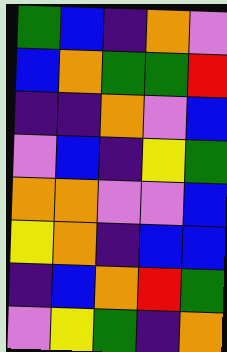[["green", "blue", "indigo", "orange", "violet"], ["blue", "orange", "green", "green", "red"], ["indigo", "indigo", "orange", "violet", "blue"], ["violet", "blue", "indigo", "yellow", "green"], ["orange", "orange", "violet", "violet", "blue"], ["yellow", "orange", "indigo", "blue", "blue"], ["indigo", "blue", "orange", "red", "green"], ["violet", "yellow", "green", "indigo", "orange"]]